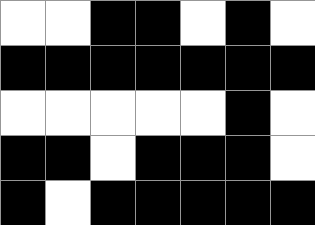[["white", "white", "black", "black", "white", "black", "white"], ["black", "black", "black", "black", "black", "black", "black"], ["white", "white", "white", "white", "white", "black", "white"], ["black", "black", "white", "black", "black", "black", "white"], ["black", "white", "black", "black", "black", "black", "black"]]